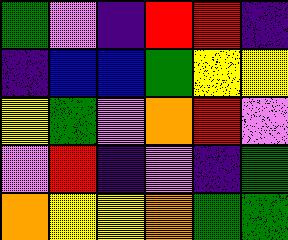[["green", "violet", "indigo", "red", "red", "indigo"], ["indigo", "blue", "blue", "green", "yellow", "yellow"], ["yellow", "green", "violet", "orange", "red", "violet"], ["violet", "red", "indigo", "violet", "indigo", "green"], ["orange", "yellow", "yellow", "orange", "green", "green"]]